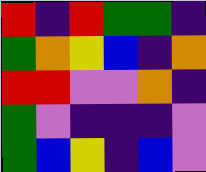[["red", "indigo", "red", "green", "green", "indigo"], ["green", "orange", "yellow", "blue", "indigo", "orange"], ["red", "red", "violet", "violet", "orange", "indigo"], ["green", "violet", "indigo", "indigo", "indigo", "violet"], ["green", "blue", "yellow", "indigo", "blue", "violet"]]